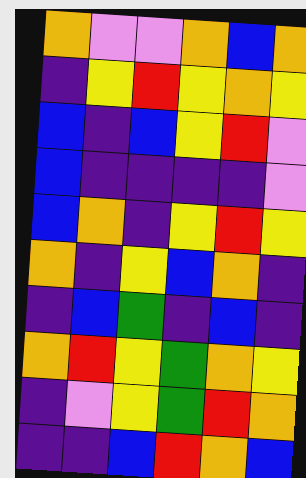[["orange", "violet", "violet", "orange", "blue", "orange"], ["indigo", "yellow", "red", "yellow", "orange", "yellow"], ["blue", "indigo", "blue", "yellow", "red", "violet"], ["blue", "indigo", "indigo", "indigo", "indigo", "violet"], ["blue", "orange", "indigo", "yellow", "red", "yellow"], ["orange", "indigo", "yellow", "blue", "orange", "indigo"], ["indigo", "blue", "green", "indigo", "blue", "indigo"], ["orange", "red", "yellow", "green", "orange", "yellow"], ["indigo", "violet", "yellow", "green", "red", "orange"], ["indigo", "indigo", "blue", "red", "orange", "blue"]]